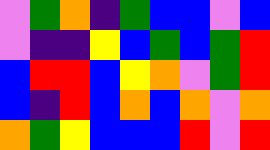[["violet", "green", "orange", "indigo", "green", "blue", "blue", "violet", "blue"], ["violet", "indigo", "indigo", "yellow", "blue", "green", "blue", "green", "red"], ["blue", "red", "red", "blue", "yellow", "orange", "violet", "green", "red"], ["blue", "indigo", "red", "blue", "orange", "blue", "orange", "violet", "orange"], ["orange", "green", "yellow", "blue", "blue", "blue", "red", "violet", "red"]]